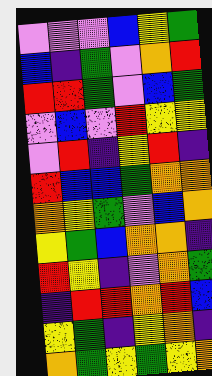[["violet", "violet", "violet", "blue", "yellow", "green"], ["blue", "indigo", "green", "violet", "orange", "red"], ["red", "red", "green", "violet", "blue", "green"], ["violet", "blue", "violet", "red", "yellow", "yellow"], ["violet", "red", "indigo", "yellow", "red", "indigo"], ["red", "blue", "blue", "green", "orange", "orange"], ["orange", "yellow", "green", "violet", "blue", "orange"], ["yellow", "green", "blue", "orange", "orange", "indigo"], ["red", "yellow", "indigo", "violet", "orange", "green"], ["indigo", "red", "red", "orange", "red", "blue"], ["yellow", "green", "indigo", "yellow", "orange", "indigo"], ["orange", "green", "yellow", "green", "yellow", "orange"]]